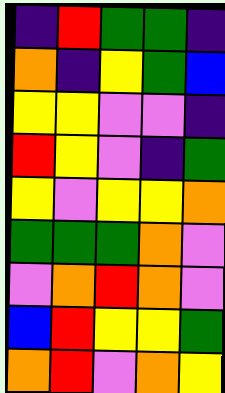[["indigo", "red", "green", "green", "indigo"], ["orange", "indigo", "yellow", "green", "blue"], ["yellow", "yellow", "violet", "violet", "indigo"], ["red", "yellow", "violet", "indigo", "green"], ["yellow", "violet", "yellow", "yellow", "orange"], ["green", "green", "green", "orange", "violet"], ["violet", "orange", "red", "orange", "violet"], ["blue", "red", "yellow", "yellow", "green"], ["orange", "red", "violet", "orange", "yellow"]]